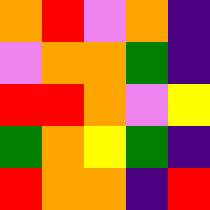[["orange", "red", "violet", "orange", "indigo"], ["violet", "orange", "orange", "green", "indigo"], ["red", "red", "orange", "violet", "yellow"], ["green", "orange", "yellow", "green", "indigo"], ["red", "orange", "orange", "indigo", "red"]]